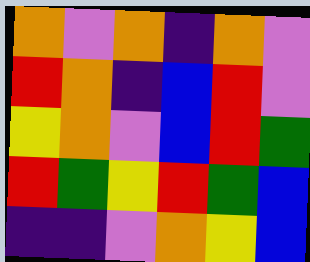[["orange", "violet", "orange", "indigo", "orange", "violet"], ["red", "orange", "indigo", "blue", "red", "violet"], ["yellow", "orange", "violet", "blue", "red", "green"], ["red", "green", "yellow", "red", "green", "blue"], ["indigo", "indigo", "violet", "orange", "yellow", "blue"]]